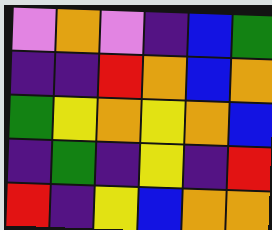[["violet", "orange", "violet", "indigo", "blue", "green"], ["indigo", "indigo", "red", "orange", "blue", "orange"], ["green", "yellow", "orange", "yellow", "orange", "blue"], ["indigo", "green", "indigo", "yellow", "indigo", "red"], ["red", "indigo", "yellow", "blue", "orange", "orange"]]